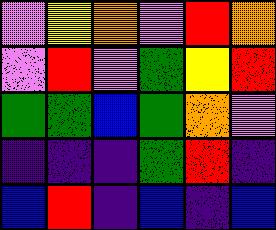[["violet", "yellow", "orange", "violet", "red", "orange"], ["violet", "red", "violet", "green", "yellow", "red"], ["green", "green", "blue", "green", "orange", "violet"], ["indigo", "indigo", "indigo", "green", "red", "indigo"], ["blue", "red", "indigo", "blue", "indigo", "blue"]]